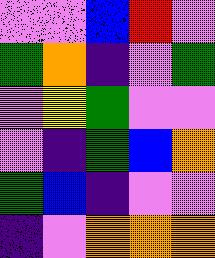[["violet", "violet", "blue", "red", "violet"], ["green", "orange", "indigo", "violet", "green"], ["violet", "yellow", "green", "violet", "violet"], ["violet", "indigo", "green", "blue", "orange"], ["green", "blue", "indigo", "violet", "violet"], ["indigo", "violet", "orange", "orange", "orange"]]